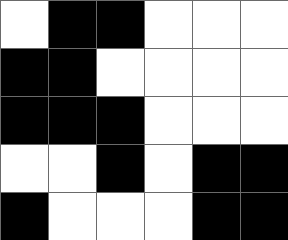[["white", "black", "black", "white", "white", "white"], ["black", "black", "white", "white", "white", "white"], ["black", "black", "black", "white", "white", "white"], ["white", "white", "black", "white", "black", "black"], ["black", "white", "white", "white", "black", "black"]]